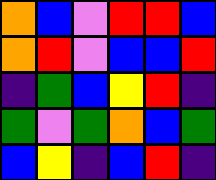[["orange", "blue", "violet", "red", "red", "blue"], ["orange", "red", "violet", "blue", "blue", "red"], ["indigo", "green", "blue", "yellow", "red", "indigo"], ["green", "violet", "green", "orange", "blue", "green"], ["blue", "yellow", "indigo", "blue", "red", "indigo"]]